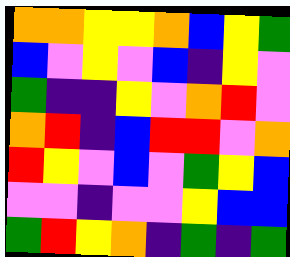[["orange", "orange", "yellow", "yellow", "orange", "blue", "yellow", "green"], ["blue", "violet", "yellow", "violet", "blue", "indigo", "yellow", "violet"], ["green", "indigo", "indigo", "yellow", "violet", "orange", "red", "violet"], ["orange", "red", "indigo", "blue", "red", "red", "violet", "orange"], ["red", "yellow", "violet", "blue", "violet", "green", "yellow", "blue"], ["violet", "violet", "indigo", "violet", "violet", "yellow", "blue", "blue"], ["green", "red", "yellow", "orange", "indigo", "green", "indigo", "green"]]